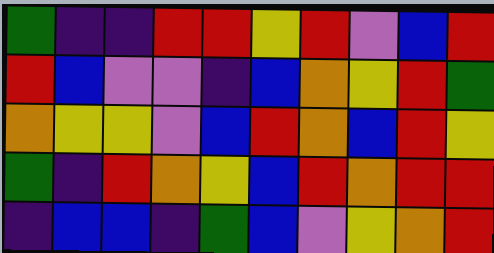[["green", "indigo", "indigo", "red", "red", "yellow", "red", "violet", "blue", "red"], ["red", "blue", "violet", "violet", "indigo", "blue", "orange", "yellow", "red", "green"], ["orange", "yellow", "yellow", "violet", "blue", "red", "orange", "blue", "red", "yellow"], ["green", "indigo", "red", "orange", "yellow", "blue", "red", "orange", "red", "red"], ["indigo", "blue", "blue", "indigo", "green", "blue", "violet", "yellow", "orange", "red"]]